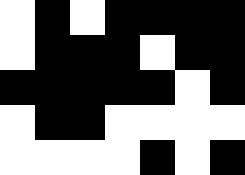[["white", "black", "white", "black", "black", "black", "black"], ["white", "black", "black", "black", "white", "black", "black"], ["black", "black", "black", "black", "black", "white", "black"], ["white", "black", "black", "white", "white", "white", "white"], ["white", "white", "white", "white", "black", "white", "black"]]